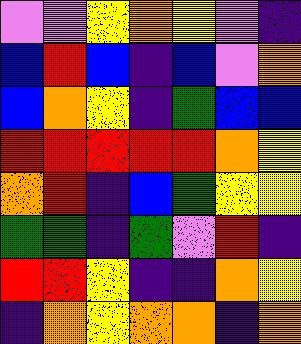[["violet", "violet", "yellow", "orange", "yellow", "violet", "indigo"], ["blue", "red", "blue", "indigo", "blue", "violet", "orange"], ["blue", "orange", "yellow", "indigo", "green", "blue", "blue"], ["red", "red", "red", "red", "red", "orange", "yellow"], ["orange", "red", "indigo", "blue", "green", "yellow", "yellow"], ["green", "green", "indigo", "green", "violet", "red", "indigo"], ["red", "red", "yellow", "indigo", "indigo", "orange", "yellow"], ["indigo", "orange", "yellow", "orange", "orange", "indigo", "orange"]]